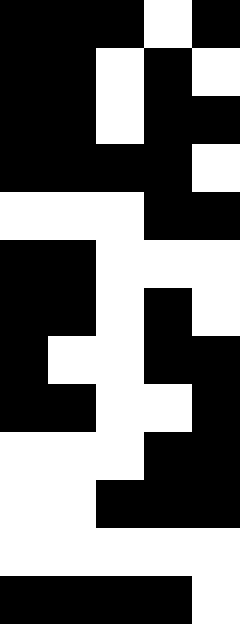[["black", "black", "black", "white", "black"], ["black", "black", "white", "black", "white"], ["black", "black", "white", "black", "black"], ["black", "black", "black", "black", "white"], ["white", "white", "white", "black", "black"], ["black", "black", "white", "white", "white"], ["black", "black", "white", "black", "white"], ["black", "white", "white", "black", "black"], ["black", "black", "white", "white", "black"], ["white", "white", "white", "black", "black"], ["white", "white", "black", "black", "black"], ["white", "white", "white", "white", "white"], ["black", "black", "black", "black", "white"]]